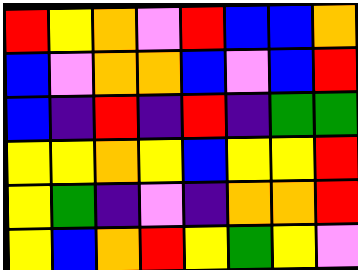[["red", "yellow", "orange", "violet", "red", "blue", "blue", "orange"], ["blue", "violet", "orange", "orange", "blue", "violet", "blue", "red"], ["blue", "indigo", "red", "indigo", "red", "indigo", "green", "green"], ["yellow", "yellow", "orange", "yellow", "blue", "yellow", "yellow", "red"], ["yellow", "green", "indigo", "violet", "indigo", "orange", "orange", "red"], ["yellow", "blue", "orange", "red", "yellow", "green", "yellow", "violet"]]